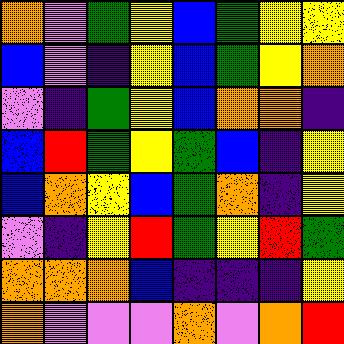[["orange", "violet", "green", "yellow", "blue", "green", "yellow", "yellow"], ["blue", "violet", "indigo", "yellow", "blue", "green", "yellow", "orange"], ["violet", "indigo", "green", "yellow", "blue", "orange", "orange", "indigo"], ["blue", "red", "green", "yellow", "green", "blue", "indigo", "yellow"], ["blue", "orange", "yellow", "blue", "green", "orange", "indigo", "yellow"], ["violet", "indigo", "yellow", "red", "green", "yellow", "red", "green"], ["orange", "orange", "orange", "blue", "indigo", "indigo", "indigo", "yellow"], ["orange", "violet", "violet", "violet", "orange", "violet", "orange", "red"]]